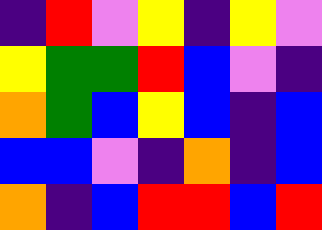[["indigo", "red", "violet", "yellow", "indigo", "yellow", "violet"], ["yellow", "green", "green", "red", "blue", "violet", "indigo"], ["orange", "green", "blue", "yellow", "blue", "indigo", "blue"], ["blue", "blue", "violet", "indigo", "orange", "indigo", "blue"], ["orange", "indigo", "blue", "red", "red", "blue", "red"]]